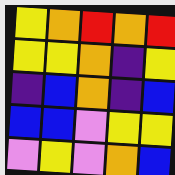[["yellow", "orange", "red", "orange", "red"], ["yellow", "yellow", "orange", "indigo", "yellow"], ["indigo", "blue", "orange", "indigo", "blue"], ["blue", "blue", "violet", "yellow", "yellow"], ["violet", "yellow", "violet", "orange", "blue"]]